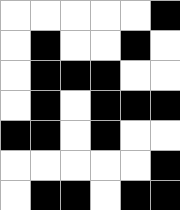[["white", "white", "white", "white", "white", "black"], ["white", "black", "white", "white", "black", "white"], ["white", "black", "black", "black", "white", "white"], ["white", "black", "white", "black", "black", "black"], ["black", "black", "white", "black", "white", "white"], ["white", "white", "white", "white", "white", "black"], ["white", "black", "black", "white", "black", "black"]]